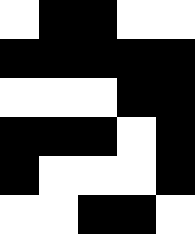[["white", "black", "black", "white", "white"], ["black", "black", "black", "black", "black"], ["white", "white", "white", "black", "black"], ["black", "black", "black", "white", "black"], ["black", "white", "white", "white", "black"], ["white", "white", "black", "black", "white"]]